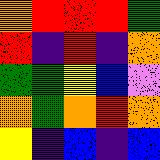[["orange", "red", "red", "red", "green"], ["red", "indigo", "red", "indigo", "orange"], ["green", "green", "yellow", "blue", "violet"], ["orange", "green", "orange", "red", "orange"], ["yellow", "indigo", "blue", "indigo", "blue"]]